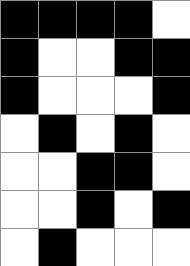[["black", "black", "black", "black", "white"], ["black", "white", "white", "black", "black"], ["black", "white", "white", "white", "black"], ["white", "black", "white", "black", "white"], ["white", "white", "black", "black", "white"], ["white", "white", "black", "white", "black"], ["white", "black", "white", "white", "white"]]